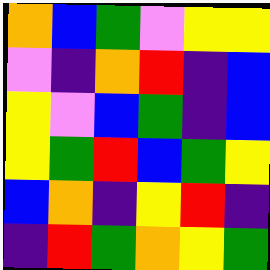[["orange", "blue", "green", "violet", "yellow", "yellow"], ["violet", "indigo", "orange", "red", "indigo", "blue"], ["yellow", "violet", "blue", "green", "indigo", "blue"], ["yellow", "green", "red", "blue", "green", "yellow"], ["blue", "orange", "indigo", "yellow", "red", "indigo"], ["indigo", "red", "green", "orange", "yellow", "green"]]